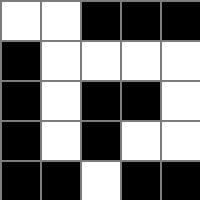[["white", "white", "black", "black", "black"], ["black", "white", "white", "white", "white"], ["black", "white", "black", "black", "white"], ["black", "white", "black", "white", "white"], ["black", "black", "white", "black", "black"]]